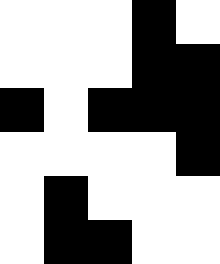[["white", "white", "white", "black", "white"], ["white", "white", "white", "black", "black"], ["black", "white", "black", "black", "black"], ["white", "white", "white", "white", "black"], ["white", "black", "white", "white", "white"], ["white", "black", "black", "white", "white"]]